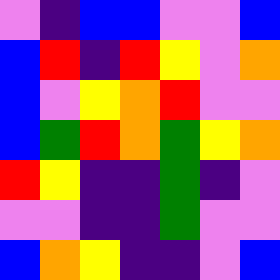[["violet", "indigo", "blue", "blue", "violet", "violet", "blue"], ["blue", "red", "indigo", "red", "yellow", "violet", "orange"], ["blue", "violet", "yellow", "orange", "red", "violet", "violet"], ["blue", "green", "red", "orange", "green", "yellow", "orange"], ["red", "yellow", "indigo", "indigo", "green", "indigo", "violet"], ["violet", "violet", "indigo", "indigo", "green", "violet", "violet"], ["blue", "orange", "yellow", "indigo", "indigo", "violet", "blue"]]